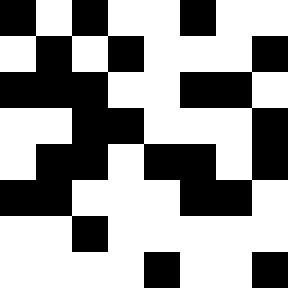[["black", "white", "black", "white", "white", "black", "white", "white"], ["white", "black", "white", "black", "white", "white", "white", "black"], ["black", "black", "black", "white", "white", "black", "black", "white"], ["white", "white", "black", "black", "white", "white", "white", "black"], ["white", "black", "black", "white", "black", "black", "white", "black"], ["black", "black", "white", "white", "white", "black", "black", "white"], ["white", "white", "black", "white", "white", "white", "white", "white"], ["white", "white", "white", "white", "black", "white", "white", "black"]]